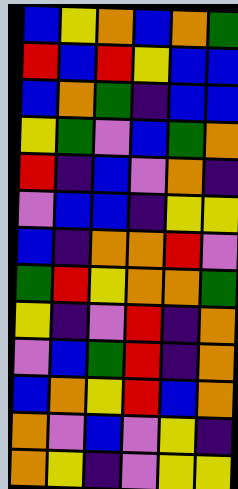[["blue", "yellow", "orange", "blue", "orange", "green"], ["red", "blue", "red", "yellow", "blue", "blue"], ["blue", "orange", "green", "indigo", "blue", "blue"], ["yellow", "green", "violet", "blue", "green", "orange"], ["red", "indigo", "blue", "violet", "orange", "indigo"], ["violet", "blue", "blue", "indigo", "yellow", "yellow"], ["blue", "indigo", "orange", "orange", "red", "violet"], ["green", "red", "yellow", "orange", "orange", "green"], ["yellow", "indigo", "violet", "red", "indigo", "orange"], ["violet", "blue", "green", "red", "indigo", "orange"], ["blue", "orange", "yellow", "red", "blue", "orange"], ["orange", "violet", "blue", "violet", "yellow", "indigo"], ["orange", "yellow", "indigo", "violet", "yellow", "yellow"]]